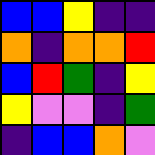[["blue", "blue", "yellow", "indigo", "indigo"], ["orange", "indigo", "orange", "orange", "red"], ["blue", "red", "green", "indigo", "yellow"], ["yellow", "violet", "violet", "indigo", "green"], ["indigo", "blue", "blue", "orange", "violet"]]